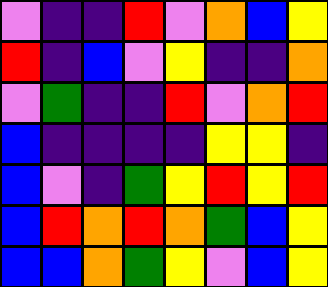[["violet", "indigo", "indigo", "red", "violet", "orange", "blue", "yellow"], ["red", "indigo", "blue", "violet", "yellow", "indigo", "indigo", "orange"], ["violet", "green", "indigo", "indigo", "red", "violet", "orange", "red"], ["blue", "indigo", "indigo", "indigo", "indigo", "yellow", "yellow", "indigo"], ["blue", "violet", "indigo", "green", "yellow", "red", "yellow", "red"], ["blue", "red", "orange", "red", "orange", "green", "blue", "yellow"], ["blue", "blue", "orange", "green", "yellow", "violet", "blue", "yellow"]]